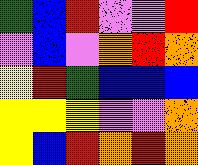[["green", "blue", "red", "violet", "violet", "red"], ["violet", "blue", "violet", "orange", "red", "orange"], ["yellow", "red", "green", "blue", "blue", "blue"], ["yellow", "yellow", "yellow", "violet", "violet", "orange"], ["yellow", "blue", "red", "orange", "red", "orange"]]